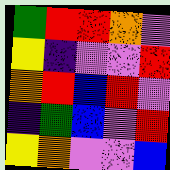[["green", "red", "red", "orange", "violet"], ["yellow", "indigo", "violet", "violet", "red"], ["orange", "red", "blue", "red", "violet"], ["indigo", "green", "blue", "violet", "red"], ["yellow", "orange", "violet", "violet", "blue"]]